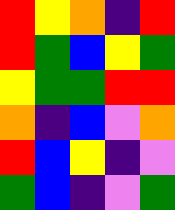[["red", "yellow", "orange", "indigo", "red"], ["red", "green", "blue", "yellow", "green"], ["yellow", "green", "green", "red", "red"], ["orange", "indigo", "blue", "violet", "orange"], ["red", "blue", "yellow", "indigo", "violet"], ["green", "blue", "indigo", "violet", "green"]]